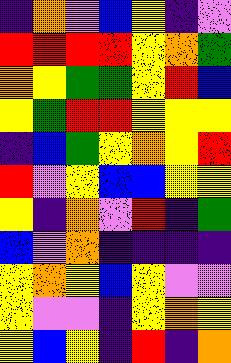[["indigo", "orange", "violet", "blue", "yellow", "indigo", "violet"], ["red", "red", "red", "red", "yellow", "orange", "green"], ["orange", "yellow", "green", "green", "yellow", "red", "blue"], ["yellow", "green", "red", "red", "yellow", "yellow", "yellow"], ["indigo", "blue", "green", "yellow", "orange", "yellow", "red"], ["red", "violet", "yellow", "blue", "blue", "yellow", "yellow"], ["yellow", "indigo", "orange", "violet", "red", "indigo", "green"], ["blue", "violet", "orange", "indigo", "indigo", "indigo", "indigo"], ["yellow", "orange", "yellow", "blue", "yellow", "violet", "violet"], ["yellow", "violet", "violet", "indigo", "yellow", "orange", "yellow"], ["yellow", "blue", "yellow", "indigo", "red", "indigo", "orange"]]